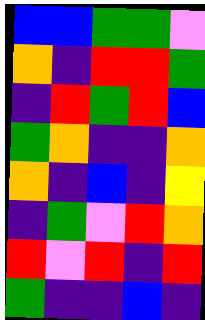[["blue", "blue", "green", "green", "violet"], ["orange", "indigo", "red", "red", "green"], ["indigo", "red", "green", "red", "blue"], ["green", "orange", "indigo", "indigo", "orange"], ["orange", "indigo", "blue", "indigo", "yellow"], ["indigo", "green", "violet", "red", "orange"], ["red", "violet", "red", "indigo", "red"], ["green", "indigo", "indigo", "blue", "indigo"]]